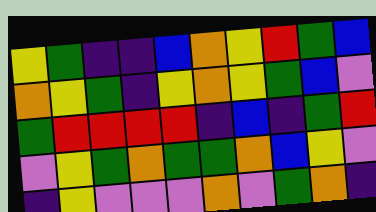[["yellow", "green", "indigo", "indigo", "blue", "orange", "yellow", "red", "green", "blue"], ["orange", "yellow", "green", "indigo", "yellow", "orange", "yellow", "green", "blue", "violet"], ["green", "red", "red", "red", "red", "indigo", "blue", "indigo", "green", "red"], ["violet", "yellow", "green", "orange", "green", "green", "orange", "blue", "yellow", "violet"], ["indigo", "yellow", "violet", "violet", "violet", "orange", "violet", "green", "orange", "indigo"]]